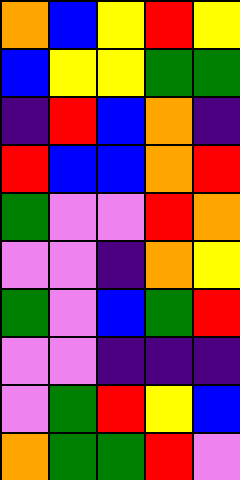[["orange", "blue", "yellow", "red", "yellow"], ["blue", "yellow", "yellow", "green", "green"], ["indigo", "red", "blue", "orange", "indigo"], ["red", "blue", "blue", "orange", "red"], ["green", "violet", "violet", "red", "orange"], ["violet", "violet", "indigo", "orange", "yellow"], ["green", "violet", "blue", "green", "red"], ["violet", "violet", "indigo", "indigo", "indigo"], ["violet", "green", "red", "yellow", "blue"], ["orange", "green", "green", "red", "violet"]]